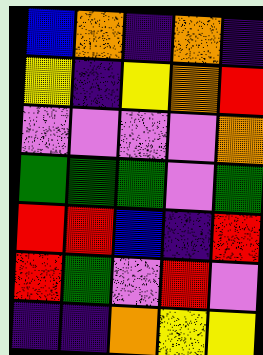[["blue", "orange", "indigo", "orange", "indigo"], ["yellow", "indigo", "yellow", "orange", "red"], ["violet", "violet", "violet", "violet", "orange"], ["green", "green", "green", "violet", "green"], ["red", "red", "blue", "indigo", "red"], ["red", "green", "violet", "red", "violet"], ["indigo", "indigo", "orange", "yellow", "yellow"]]